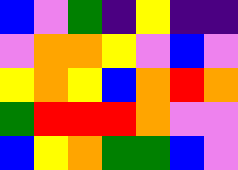[["blue", "violet", "green", "indigo", "yellow", "indigo", "indigo"], ["violet", "orange", "orange", "yellow", "violet", "blue", "violet"], ["yellow", "orange", "yellow", "blue", "orange", "red", "orange"], ["green", "red", "red", "red", "orange", "violet", "violet"], ["blue", "yellow", "orange", "green", "green", "blue", "violet"]]